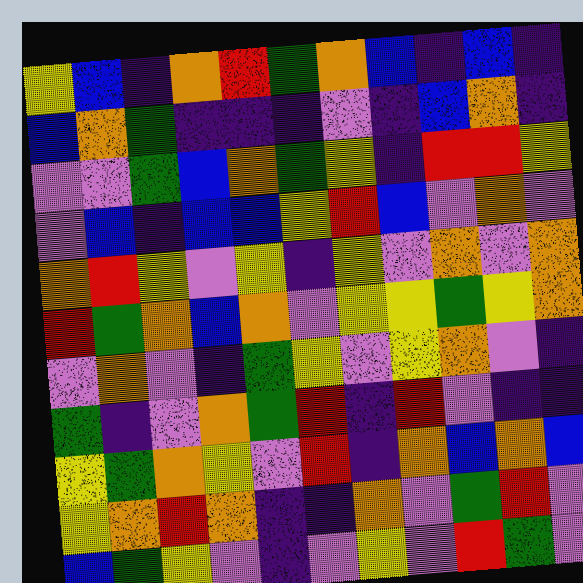[["yellow", "blue", "indigo", "orange", "red", "green", "orange", "blue", "indigo", "blue", "indigo"], ["blue", "orange", "green", "indigo", "indigo", "indigo", "violet", "indigo", "blue", "orange", "indigo"], ["violet", "violet", "green", "blue", "orange", "green", "yellow", "indigo", "red", "red", "yellow"], ["violet", "blue", "indigo", "blue", "blue", "yellow", "red", "blue", "violet", "orange", "violet"], ["orange", "red", "yellow", "violet", "yellow", "indigo", "yellow", "violet", "orange", "violet", "orange"], ["red", "green", "orange", "blue", "orange", "violet", "yellow", "yellow", "green", "yellow", "orange"], ["violet", "orange", "violet", "indigo", "green", "yellow", "violet", "yellow", "orange", "violet", "indigo"], ["green", "indigo", "violet", "orange", "green", "red", "indigo", "red", "violet", "indigo", "indigo"], ["yellow", "green", "orange", "yellow", "violet", "red", "indigo", "orange", "blue", "orange", "blue"], ["yellow", "orange", "red", "orange", "indigo", "indigo", "orange", "violet", "green", "red", "violet"], ["blue", "green", "yellow", "violet", "indigo", "violet", "yellow", "violet", "red", "green", "violet"]]